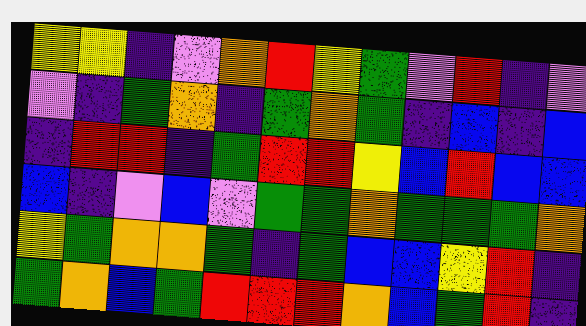[["yellow", "yellow", "indigo", "violet", "orange", "red", "yellow", "green", "violet", "red", "indigo", "violet"], ["violet", "indigo", "green", "orange", "indigo", "green", "orange", "green", "indigo", "blue", "indigo", "blue"], ["indigo", "red", "red", "indigo", "green", "red", "red", "yellow", "blue", "red", "blue", "blue"], ["blue", "indigo", "violet", "blue", "violet", "green", "green", "orange", "green", "green", "green", "orange"], ["yellow", "green", "orange", "orange", "green", "indigo", "green", "blue", "blue", "yellow", "red", "indigo"], ["green", "orange", "blue", "green", "red", "red", "red", "orange", "blue", "green", "red", "indigo"]]